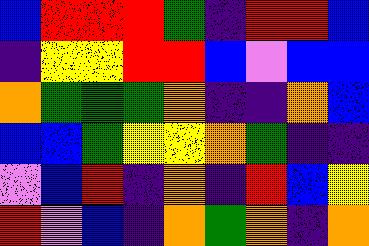[["blue", "red", "red", "red", "green", "indigo", "red", "red", "blue"], ["indigo", "yellow", "yellow", "red", "red", "blue", "violet", "blue", "blue"], ["orange", "green", "green", "green", "orange", "indigo", "indigo", "orange", "blue"], ["blue", "blue", "green", "yellow", "yellow", "orange", "green", "indigo", "indigo"], ["violet", "blue", "red", "indigo", "orange", "indigo", "red", "blue", "yellow"], ["red", "violet", "blue", "indigo", "orange", "green", "orange", "indigo", "orange"]]